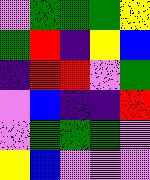[["violet", "green", "green", "green", "yellow"], ["green", "red", "indigo", "yellow", "blue"], ["indigo", "red", "red", "violet", "green"], ["violet", "blue", "indigo", "indigo", "red"], ["violet", "green", "green", "green", "violet"], ["yellow", "blue", "violet", "violet", "violet"]]